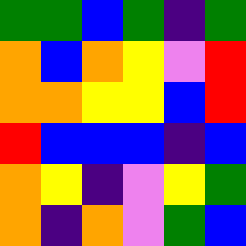[["green", "green", "blue", "green", "indigo", "green"], ["orange", "blue", "orange", "yellow", "violet", "red"], ["orange", "orange", "yellow", "yellow", "blue", "red"], ["red", "blue", "blue", "blue", "indigo", "blue"], ["orange", "yellow", "indigo", "violet", "yellow", "green"], ["orange", "indigo", "orange", "violet", "green", "blue"]]